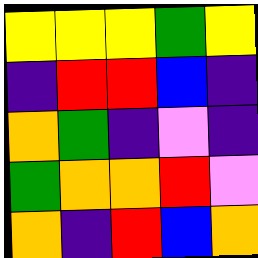[["yellow", "yellow", "yellow", "green", "yellow"], ["indigo", "red", "red", "blue", "indigo"], ["orange", "green", "indigo", "violet", "indigo"], ["green", "orange", "orange", "red", "violet"], ["orange", "indigo", "red", "blue", "orange"]]